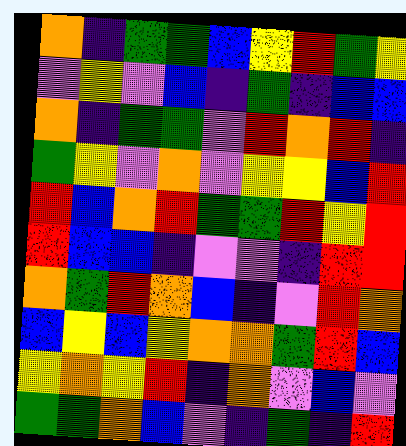[["orange", "indigo", "green", "green", "blue", "yellow", "red", "green", "yellow"], ["violet", "yellow", "violet", "blue", "indigo", "green", "indigo", "blue", "blue"], ["orange", "indigo", "green", "green", "violet", "red", "orange", "red", "indigo"], ["green", "yellow", "violet", "orange", "violet", "yellow", "yellow", "blue", "red"], ["red", "blue", "orange", "red", "green", "green", "red", "yellow", "red"], ["red", "blue", "blue", "indigo", "violet", "violet", "indigo", "red", "red"], ["orange", "green", "red", "orange", "blue", "indigo", "violet", "red", "orange"], ["blue", "yellow", "blue", "yellow", "orange", "orange", "green", "red", "blue"], ["yellow", "orange", "yellow", "red", "indigo", "orange", "violet", "blue", "violet"], ["green", "green", "orange", "blue", "violet", "indigo", "green", "indigo", "red"]]